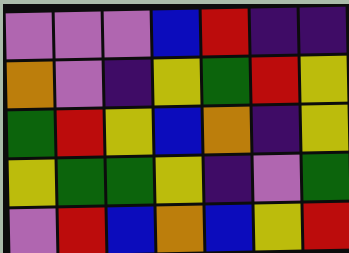[["violet", "violet", "violet", "blue", "red", "indigo", "indigo"], ["orange", "violet", "indigo", "yellow", "green", "red", "yellow"], ["green", "red", "yellow", "blue", "orange", "indigo", "yellow"], ["yellow", "green", "green", "yellow", "indigo", "violet", "green"], ["violet", "red", "blue", "orange", "blue", "yellow", "red"]]